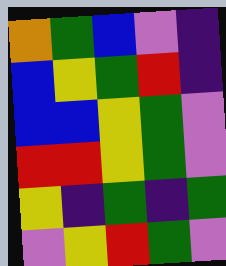[["orange", "green", "blue", "violet", "indigo"], ["blue", "yellow", "green", "red", "indigo"], ["blue", "blue", "yellow", "green", "violet"], ["red", "red", "yellow", "green", "violet"], ["yellow", "indigo", "green", "indigo", "green"], ["violet", "yellow", "red", "green", "violet"]]